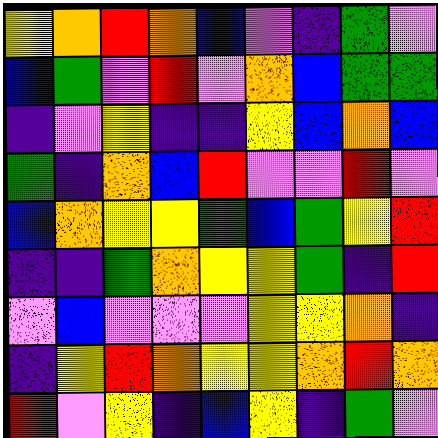[["yellow", "orange", "red", "orange", "blue", "violet", "indigo", "green", "violet"], ["blue", "green", "violet", "red", "violet", "orange", "blue", "green", "green"], ["indigo", "violet", "yellow", "indigo", "indigo", "yellow", "blue", "orange", "blue"], ["green", "indigo", "orange", "blue", "red", "violet", "violet", "red", "violet"], ["blue", "orange", "yellow", "yellow", "green", "blue", "green", "yellow", "red"], ["indigo", "indigo", "green", "orange", "yellow", "yellow", "green", "indigo", "red"], ["violet", "blue", "violet", "violet", "violet", "yellow", "yellow", "orange", "indigo"], ["indigo", "yellow", "red", "orange", "yellow", "yellow", "orange", "red", "orange"], ["red", "violet", "yellow", "indigo", "blue", "yellow", "indigo", "green", "violet"]]